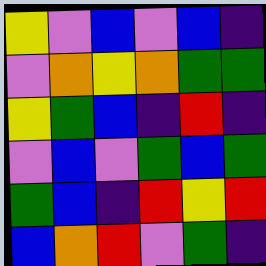[["yellow", "violet", "blue", "violet", "blue", "indigo"], ["violet", "orange", "yellow", "orange", "green", "green"], ["yellow", "green", "blue", "indigo", "red", "indigo"], ["violet", "blue", "violet", "green", "blue", "green"], ["green", "blue", "indigo", "red", "yellow", "red"], ["blue", "orange", "red", "violet", "green", "indigo"]]